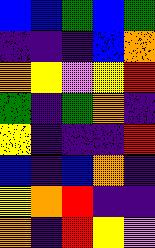[["blue", "blue", "green", "blue", "green"], ["indigo", "indigo", "indigo", "blue", "orange"], ["orange", "yellow", "violet", "yellow", "red"], ["green", "indigo", "green", "orange", "indigo"], ["yellow", "indigo", "indigo", "indigo", "red"], ["blue", "indigo", "blue", "orange", "indigo"], ["yellow", "orange", "red", "indigo", "indigo"], ["orange", "indigo", "red", "yellow", "violet"]]